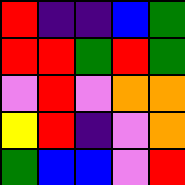[["red", "indigo", "indigo", "blue", "green"], ["red", "red", "green", "red", "green"], ["violet", "red", "violet", "orange", "orange"], ["yellow", "red", "indigo", "violet", "orange"], ["green", "blue", "blue", "violet", "red"]]